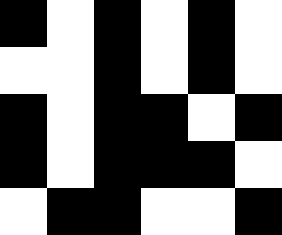[["black", "white", "black", "white", "black", "white"], ["white", "white", "black", "white", "black", "white"], ["black", "white", "black", "black", "white", "black"], ["black", "white", "black", "black", "black", "white"], ["white", "black", "black", "white", "white", "black"]]